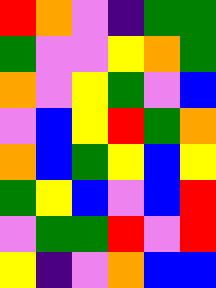[["red", "orange", "violet", "indigo", "green", "green"], ["green", "violet", "violet", "yellow", "orange", "green"], ["orange", "violet", "yellow", "green", "violet", "blue"], ["violet", "blue", "yellow", "red", "green", "orange"], ["orange", "blue", "green", "yellow", "blue", "yellow"], ["green", "yellow", "blue", "violet", "blue", "red"], ["violet", "green", "green", "red", "violet", "red"], ["yellow", "indigo", "violet", "orange", "blue", "blue"]]